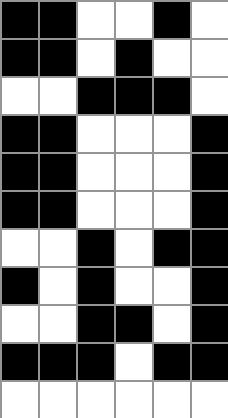[["black", "black", "white", "white", "black", "white"], ["black", "black", "white", "black", "white", "white"], ["white", "white", "black", "black", "black", "white"], ["black", "black", "white", "white", "white", "black"], ["black", "black", "white", "white", "white", "black"], ["black", "black", "white", "white", "white", "black"], ["white", "white", "black", "white", "black", "black"], ["black", "white", "black", "white", "white", "black"], ["white", "white", "black", "black", "white", "black"], ["black", "black", "black", "white", "black", "black"], ["white", "white", "white", "white", "white", "white"]]